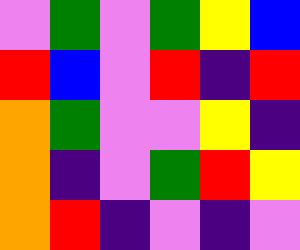[["violet", "green", "violet", "green", "yellow", "blue"], ["red", "blue", "violet", "red", "indigo", "red"], ["orange", "green", "violet", "violet", "yellow", "indigo"], ["orange", "indigo", "violet", "green", "red", "yellow"], ["orange", "red", "indigo", "violet", "indigo", "violet"]]